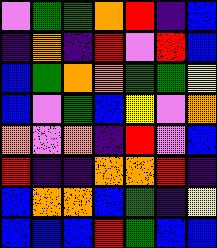[["violet", "green", "green", "orange", "red", "indigo", "blue"], ["indigo", "orange", "indigo", "red", "violet", "red", "blue"], ["blue", "green", "orange", "orange", "green", "green", "yellow"], ["blue", "violet", "green", "blue", "yellow", "violet", "orange"], ["orange", "violet", "orange", "indigo", "red", "violet", "blue"], ["red", "indigo", "indigo", "orange", "orange", "red", "indigo"], ["blue", "orange", "orange", "blue", "green", "indigo", "yellow"], ["blue", "blue", "blue", "red", "green", "blue", "blue"]]